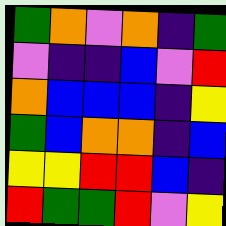[["green", "orange", "violet", "orange", "indigo", "green"], ["violet", "indigo", "indigo", "blue", "violet", "red"], ["orange", "blue", "blue", "blue", "indigo", "yellow"], ["green", "blue", "orange", "orange", "indigo", "blue"], ["yellow", "yellow", "red", "red", "blue", "indigo"], ["red", "green", "green", "red", "violet", "yellow"]]